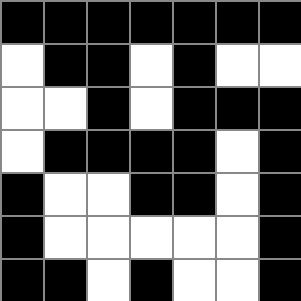[["black", "black", "black", "black", "black", "black", "black"], ["white", "black", "black", "white", "black", "white", "white"], ["white", "white", "black", "white", "black", "black", "black"], ["white", "black", "black", "black", "black", "white", "black"], ["black", "white", "white", "black", "black", "white", "black"], ["black", "white", "white", "white", "white", "white", "black"], ["black", "black", "white", "black", "white", "white", "black"]]